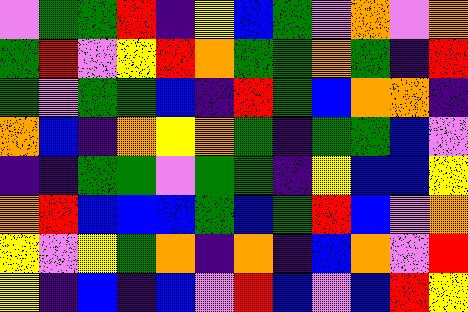[["violet", "green", "green", "red", "indigo", "yellow", "blue", "green", "violet", "orange", "violet", "orange"], ["green", "red", "violet", "yellow", "red", "orange", "green", "green", "orange", "green", "indigo", "red"], ["green", "violet", "green", "green", "blue", "indigo", "red", "green", "blue", "orange", "orange", "indigo"], ["orange", "blue", "indigo", "orange", "yellow", "orange", "green", "indigo", "green", "green", "blue", "violet"], ["indigo", "indigo", "green", "green", "violet", "green", "green", "indigo", "yellow", "blue", "blue", "yellow"], ["orange", "red", "blue", "blue", "blue", "green", "blue", "green", "red", "blue", "violet", "orange"], ["yellow", "violet", "yellow", "green", "orange", "indigo", "orange", "indigo", "blue", "orange", "violet", "red"], ["yellow", "indigo", "blue", "indigo", "blue", "violet", "red", "blue", "violet", "blue", "red", "yellow"]]